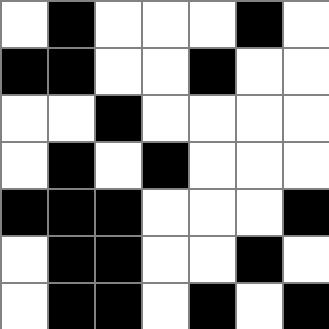[["white", "black", "white", "white", "white", "black", "white"], ["black", "black", "white", "white", "black", "white", "white"], ["white", "white", "black", "white", "white", "white", "white"], ["white", "black", "white", "black", "white", "white", "white"], ["black", "black", "black", "white", "white", "white", "black"], ["white", "black", "black", "white", "white", "black", "white"], ["white", "black", "black", "white", "black", "white", "black"]]